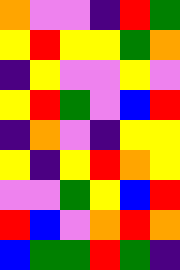[["orange", "violet", "violet", "indigo", "red", "green"], ["yellow", "red", "yellow", "yellow", "green", "orange"], ["indigo", "yellow", "violet", "violet", "yellow", "violet"], ["yellow", "red", "green", "violet", "blue", "red"], ["indigo", "orange", "violet", "indigo", "yellow", "yellow"], ["yellow", "indigo", "yellow", "red", "orange", "yellow"], ["violet", "violet", "green", "yellow", "blue", "red"], ["red", "blue", "violet", "orange", "red", "orange"], ["blue", "green", "green", "red", "green", "indigo"]]